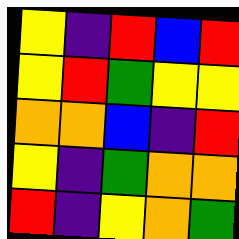[["yellow", "indigo", "red", "blue", "red"], ["yellow", "red", "green", "yellow", "yellow"], ["orange", "orange", "blue", "indigo", "red"], ["yellow", "indigo", "green", "orange", "orange"], ["red", "indigo", "yellow", "orange", "green"]]